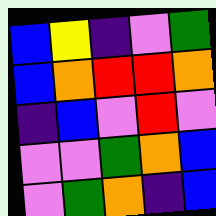[["blue", "yellow", "indigo", "violet", "green"], ["blue", "orange", "red", "red", "orange"], ["indigo", "blue", "violet", "red", "violet"], ["violet", "violet", "green", "orange", "blue"], ["violet", "green", "orange", "indigo", "blue"]]